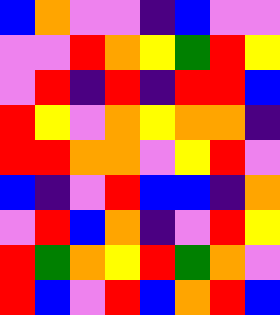[["blue", "orange", "violet", "violet", "indigo", "blue", "violet", "violet"], ["violet", "violet", "red", "orange", "yellow", "green", "red", "yellow"], ["violet", "red", "indigo", "red", "indigo", "red", "red", "blue"], ["red", "yellow", "violet", "orange", "yellow", "orange", "orange", "indigo"], ["red", "red", "orange", "orange", "violet", "yellow", "red", "violet"], ["blue", "indigo", "violet", "red", "blue", "blue", "indigo", "orange"], ["violet", "red", "blue", "orange", "indigo", "violet", "red", "yellow"], ["red", "green", "orange", "yellow", "red", "green", "orange", "violet"], ["red", "blue", "violet", "red", "blue", "orange", "red", "blue"]]